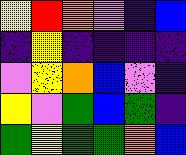[["yellow", "red", "orange", "violet", "indigo", "blue"], ["indigo", "yellow", "indigo", "indigo", "indigo", "indigo"], ["violet", "yellow", "orange", "blue", "violet", "indigo"], ["yellow", "violet", "green", "blue", "green", "indigo"], ["green", "yellow", "green", "green", "orange", "blue"]]